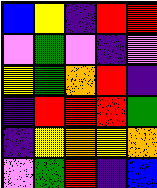[["blue", "yellow", "indigo", "red", "red"], ["violet", "green", "violet", "indigo", "violet"], ["yellow", "green", "orange", "red", "indigo"], ["indigo", "red", "red", "red", "green"], ["indigo", "yellow", "orange", "yellow", "orange"], ["violet", "green", "red", "indigo", "blue"]]